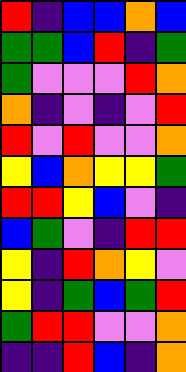[["red", "indigo", "blue", "blue", "orange", "blue"], ["green", "green", "blue", "red", "indigo", "green"], ["green", "violet", "violet", "violet", "red", "orange"], ["orange", "indigo", "violet", "indigo", "violet", "red"], ["red", "violet", "red", "violet", "violet", "orange"], ["yellow", "blue", "orange", "yellow", "yellow", "green"], ["red", "red", "yellow", "blue", "violet", "indigo"], ["blue", "green", "violet", "indigo", "red", "red"], ["yellow", "indigo", "red", "orange", "yellow", "violet"], ["yellow", "indigo", "green", "blue", "green", "red"], ["green", "red", "red", "violet", "violet", "orange"], ["indigo", "indigo", "red", "blue", "indigo", "orange"]]